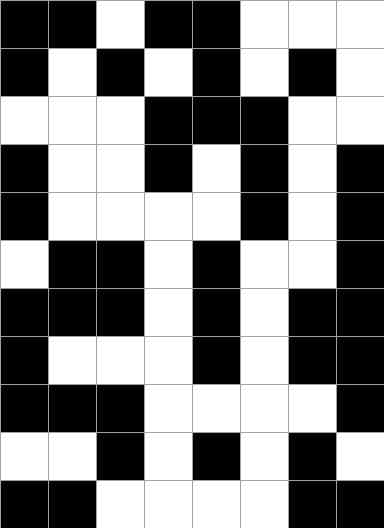[["black", "black", "white", "black", "black", "white", "white", "white"], ["black", "white", "black", "white", "black", "white", "black", "white"], ["white", "white", "white", "black", "black", "black", "white", "white"], ["black", "white", "white", "black", "white", "black", "white", "black"], ["black", "white", "white", "white", "white", "black", "white", "black"], ["white", "black", "black", "white", "black", "white", "white", "black"], ["black", "black", "black", "white", "black", "white", "black", "black"], ["black", "white", "white", "white", "black", "white", "black", "black"], ["black", "black", "black", "white", "white", "white", "white", "black"], ["white", "white", "black", "white", "black", "white", "black", "white"], ["black", "black", "white", "white", "white", "white", "black", "black"]]